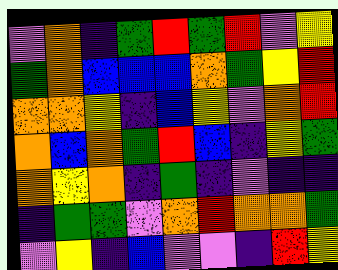[["violet", "orange", "indigo", "green", "red", "green", "red", "violet", "yellow"], ["green", "orange", "blue", "blue", "blue", "orange", "green", "yellow", "red"], ["orange", "orange", "yellow", "indigo", "blue", "yellow", "violet", "orange", "red"], ["orange", "blue", "orange", "green", "red", "blue", "indigo", "yellow", "green"], ["orange", "yellow", "orange", "indigo", "green", "indigo", "violet", "indigo", "indigo"], ["indigo", "green", "green", "violet", "orange", "red", "orange", "orange", "green"], ["violet", "yellow", "indigo", "blue", "violet", "violet", "indigo", "red", "yellow"]]